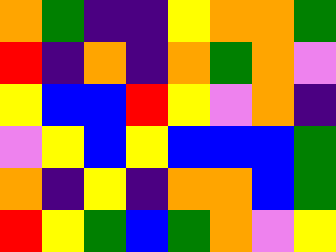[["orange", "green", "indigo", "indigo", "yellow", "orange", "orange", "green"], ["red", "indigo", "orange", "indigo", "orange", "green", "orange", "violet"], ["yellow", "blue", "blue", "red", "yellow", "violet", "orange", "indigo"], ["violet", "yellow", "blue", "yellow", "blue", "blue", "blue", "green"], ["orange", "indigo", "yellow", "indigo", "orange", "orange", "blue", "green"], ["red", "yellow", "green", "blue", "green", "orange", "violet", "yellow"]]